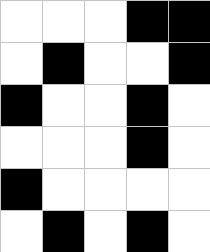[["white", "white", "white", "black", "black"], ["white", "black", "white", "white", "black"], ["black", "white", "white", "black", "white"], ["white", "white", "white", "black", "white"], ["black", "white", "white", "white", "white"], ["white", "black", "white", "black", "white"]]